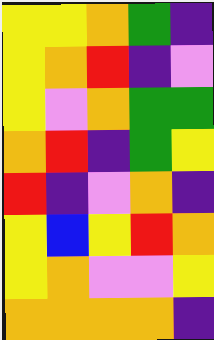[["yellow", "yellow", "orange", "green", "indigo"], ["yellow", "orange", "red", "indigo", "violet"], ["yellow", "violet", "orange", "green", "green"], ["orange", "red", "indigo", "green", "yellow"], ["red", "indigo", "violet", "orange", "indigo"], ["yellow", "blue", "yellow", "red", "orange"], ["yellow", "orange", "violet", "violet", "yellow"], ["orange", "orange", "orange", "orange", "indigo"]]